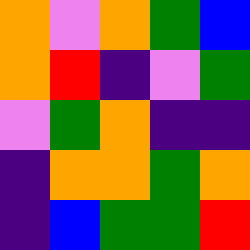[["orange", "violet", "orange", "green", "blue"], ["orange", "red", "indigo", "violet", "green"], ["violet", "green", "orange", "indigo", "indigo"], ["indigo", "orange", "orange", "green", "orange"], ["indigo", "blue", "green", "green", "red"]]